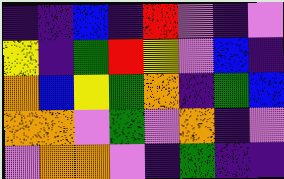[["indigo", "indigo", "blue", "indigo", "red", "violet", "indigo", "violet"], ["yellow", "indigo", "green", "red", "yellow", "violet", "blue", "indigo"], ["orange", "blue", "yellow", "green", "orange", "indigo", "green", "blue"], ["orange", "orange", "violet", "green", "violet", "orange", "indigo", "violet"], ["violet", "orange", "orange", "violet", "indigo", "green", "indigo", "indigo"]]